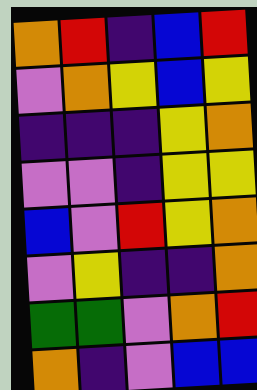[["orange", "red", "indigo", "blue", "red"], ["violet", "orange", "yellow", "blue", "yellow"], ["indigo", "indigo", "indigo", "yellow", "orange"], ["violet", "violet", "indigo", "yellow", "yellow"], ["blue", "violet", "red", "yellow", "orange"], ["violet", "yellow", "indigo", "indigo", "orange"], ["green", "green", "violet", "orange", "red"], ["orange", "indigo", "violet", "blue", "blue"]]